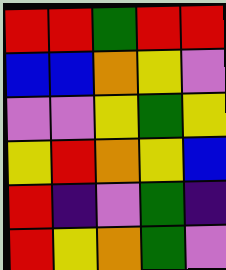[["red", "red", "green", "red", "red"], ["blue", "blue", "orange", "yellow", "violet"], ["violet", "violet", "yellow", "green", "yellow"], ["yellow", "red", "orange", "yellow", "blue"], ["red", "indigo", "violet", "green", "indigo"], ["red", "yellow", "orange", "green", "violet"]]